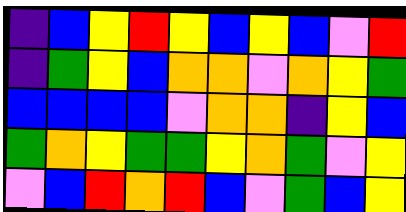[["indigo", "blue", "yellow", "red", "yellow", "blue", "yellow", "blue", "violet", "red"], ["indigo", "green", "yellow", "blue", "orange", "orange", "violet", "orange", "yellow", "green"], ["blue", "blue", "blue", "blue", "violet", "orange", "orange", "indigo", "yellow", "blue"], ["green", "orange", "yellow", "green", "green", "yellow", "orange", "green", "violet", "yellow"], ["violet", "blue", "red", "orange", "red", "blue", "violet", "green", "blue", "yellow"]]